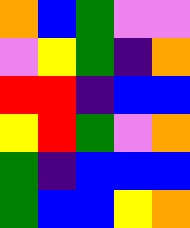[["orange", "blue", "green", "violet", "violet"], ["violet", "yellow", "green", "indigo", "orange"], ["red", "red", "indigo", "blue", "blue"], ["yellow", "red", "green", "violet", "orange"], ["green", "indigo", "blue", "blue", "blue"], ["green", "blue", "blue", "yellow", "orange"]]